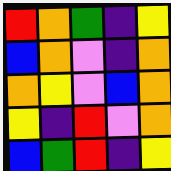[["red", "orange", "green", "indigo", "yellow"], ["blue", "orange", "violet", "indigo", "orange"], ["orange", "yellow", "violet", "blue", "orange"], ["yellow", "indigo", "red", "violet", "orange"], ["blue", "green", "red", "indigo", "yellow"]]